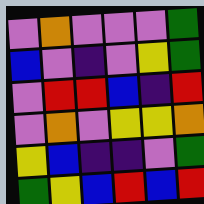[["violet", "orange", "violet", "violet", "violet", "green"], ["blue", "violet", "indigo", "violet", "yellow", "green"], ["violet", "red", "red", "blue", "indigo", "red"], ["violet", "orange", "violet", "yellow", "yellow", "orange"], ["yellow", "blue", "indigo", "indigo", "violet", "green"], ["green", "yellow", "blue", "red", "blue", "red"]]